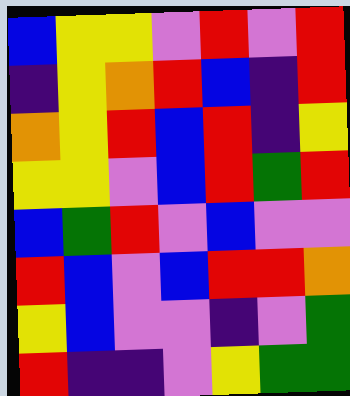[["blue", "yellow", "yellow", "violet", "red", "violet", "red"], ["indigo", "yellow", "orange", "red", "blue", "indigo", "red"], ["orange", "yellow", "red", "blue", "red", "indigo", "yellow"], ["yellow", "yellow", "violet", "blue", "red", "green", "red"], ["blue", "green", "red", "violet", "blue", "violet", "violet"], ["red", "blue", "violet", "blue", "red", "red", "orange"], ["yellow", "blue", "violet", "violet", "indigo", "violet", "green"], ["red", "indigo", "indigo", "violet", "yellow", "green", "green"]]